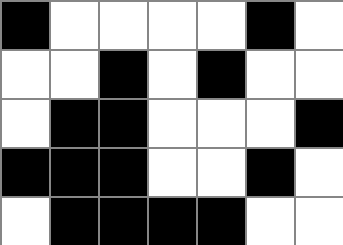[["black", "white", "white", "white", "white", "black", "white"], ["white", "white", "black", "white", "black", "white", "white"], ["white", "black", "black", "white", "white", "white", "black"], ["black", "black", "black", "white", "white", "black", "white"], ["white", "black", "black", "black", "black", "white", "white"]]